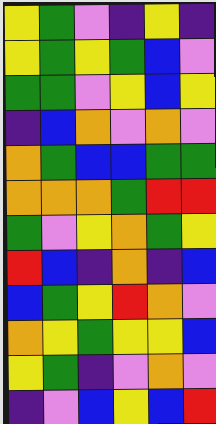[["yellow", "green", "violet", "indigo", "yellow", "indigo"], ["yellow", "green", "yellow", "green", "blue", "violet"], ["green", "green", "violet", "yellow", "blue", "yellow"], ["indigo", "blue", "orange", "violet", "orange", "violet"], ["orange", "green", "blue", "blue", "green", "green"], ["orange", "orange", "orange", "green", "red", "red"], ["green", "violet", "yellow", "orange", "green", "yellow"], ["red", "blue", "indigo", "orange", "indigo", "blue"], ["blue", "green", "yellow", "red", "orange", "violet"], ["orange", "yellow", "green", "yellow", "yellow", "blue"], ["yellow", "green", "indigo", "violet", "orange", "violet"], ["indigo", "violet", "blue", "yellow", "blue", "red"]]